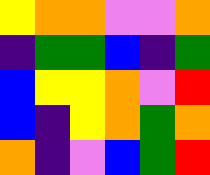[["yellow", "orange", "orange", "violet", "violet", "orange"], ["indigo", "green", "green", "blue", "indigo", "green"], ["blue", "yellow", "yellow", "orange", "violet", "red"], ["blue", "indigo", "yellow", "orange", "green", "orange"], ["orange", "indigo", "violet", "blue", "green", "red"]]